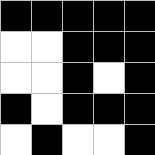[["black", "black", "black", "black", "black"], ["white", "white", "black", "black", "black"], ["white", "white", "black", "white", "black"], ["black", "white", "black", "black", "black"], ["white", "black", "white", "white", "black"]]